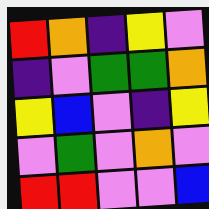[["red", "orange", "indigo", "yellow", "violet"], ["indigo", "violet", "green", "green", "orange"], ["yellow", "blue", "violet", "indigo", "yellow"], ["violet", "green", "violet", "orange", "violet"], ["red", "red", "violet", "violet", "blue"]]